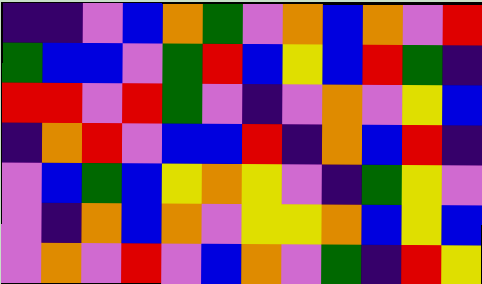[["indigo", "indigo", "violet", "blue", "orange", "green", "violet", "orange", "blue", "orange", "violet", "red"], ["green", "blue", "blue", "violet", "green", "red", "blue", "yellow", "blue", "red", "green", "indigo"], ["red", "red", "violet", "red", "green", "violet", "indigo", "violet", "orange", "violet", "yellow", "blue"], ["indigo", "orange", "red", "violet", "blue", "blue", "red", "indigo", "orange", "blue", "red", "indigo"], ["violet", "blue", "green", "blue", "yellow", "orange", "yellow", "violet", "indigo", "green", "yellow", "violet"], ["violet", "indigo", "orange", "blue", "orange", "violet", "yellow", "yellow", "orange", "blue", "yellow", "blue"], ["violet", "orange", "violet", "red", "violet", "blue", "orange", "violet", "green", "indigo", "red", "yellow"]]